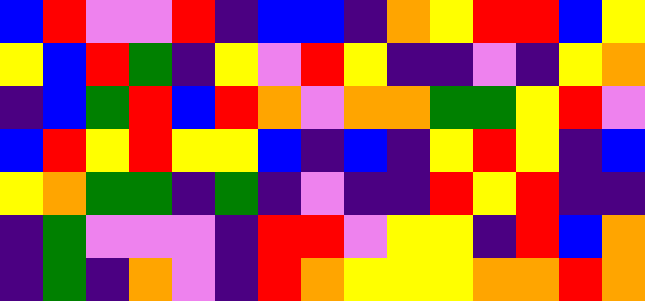[["blue", "red", "violet", "violet", "red", "indigo", "blue", "blue", "indigo", "orange", "yellow", "red", "red", "blue", "yellow"], ["yellow", "blue", "red", "green", "indigo", "yellow", "violet", "red", "yellow", "indigo", "indigo", "violet", "indigo", "yellow", "orange"], ["indigo", "blue", "green", "red", "blue", "red", "orange", "violet", "orange", "orange", "green", "green", "yellow", "red", "violet"], ["blue", "red", "yellow", "red", "yellow", "yellow", "blue", "indigo", "blue", "indigo", "yellow", "red", "yellow", "indigo", "blue"], ["yellow", "orange", "green", "green", "indigo", "green", "indigo", "violet", "indigo", "indigo", "red", "yellow", "red", "indigo", "indigo"], ["indigo", "green", "violet", "violet", "violet", "indigo", "red", "red", "violet", "yellow", "yellow", "indigo", "red", "blue", "orange"], ["indigo", "green", "indigo", "orange", "violet", "indigo", "red", "orange", "yellow", "yellow", "yellow", "orange", "orange", "red", "orange"]]